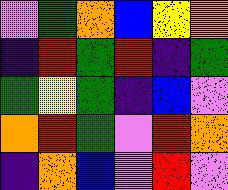[["violet", "green", "orange", "blue", "yellow", "orange"], ["indigo", "red", "green", "red", "indigo", "green"], ["green", "yellow", "green", "indigo", "blue", "violet"], ["orange", "red", "green", "violet", "red", "orange"], ["indigo", "orange", "blue", "violet", "red", "violet"]]